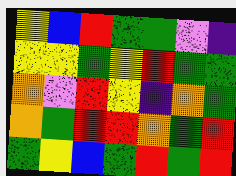[["yellow", "blue", "red", "green", "green", "violet", "indigo"], ["yellow", "yellow", "green", "yellow", "red", "green", "green"], ["orange", "violet", "red", "yellow", "indigo", "orange", "green"], ["orange", "green", "red", "red", "orange", "green", "red"], ["green", "yellow", "blue", "green", "red", "green", "red"]]